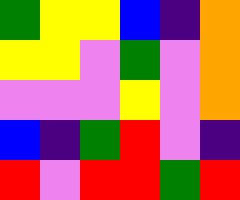[["green", "yellow", "yellow", "blue", "indigo", "orange"], ["yellow", "yellow", "violet", "green", "violet", "orange"], ["violet", "violet", "violet", "yellow", "violet", "orange"], ["blue", "indigo", "green", "red", "violet", "indigo"], ["red", "violet", "red", "red", "green", "red"]]